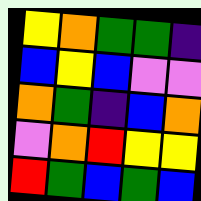[["yellow", "orange", "green", "green", "indigo"], ["blue", "yellow", "blue", "violet", "violet"], ["orange", "green", "indigo", "blue", "orange"], ["violet", "orange", "red", "yellow", "yellow"], ["red", "green", "blue", "green", "blue"]]